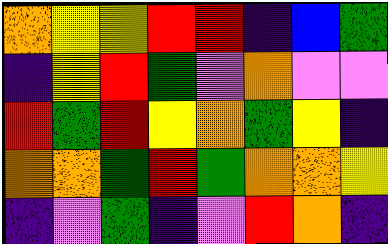[["orange", "yellow", "yellow", "red", "red", "indigo", "blue", "green"], ["indigo", "yellow", "red", "green", "violet", "orange", "violet", "violet"], ["red", "green", "red", "yellow", "orange", "green", "yellow", "indigo"], ["orange", "orange", "green", "red", "green", "orange", "orange", "yellow"], ["indigo", "violet", "green", "indigo", "violet", "red", "orange", "indigo"]]